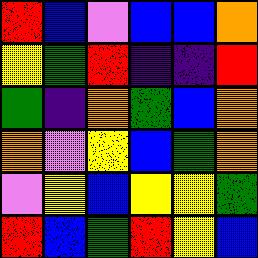[["red", "blue", "violet", "blue", "blue", "orange"], ["yellow", "green", "red", "indigo", "indigo", "red"], ["green", "indigo", "orange", "green", "blue", "orange"], ["orange", "violet", "yellow", "blue", "green", "orange"], ["violet", "yellow", "blue", "yellow", "yellow", "green"], ["red", "blue", "green", "red", "yellow", "blue"]]